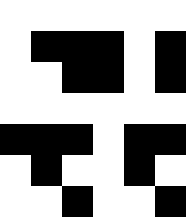[["white", "white", "white", "white", "white", "white"], ["white", "black", "black", "black", "white", "black"], ["white", "white", "black", "black", "white", "black"], ["white", "white", "white", "white", "white", "white"], ["black", "black", "black", "white", "black", "black"], ["white", "black", "white", "white", "black", "white"], ["white", "white", "black", "white", "white", "black"]]